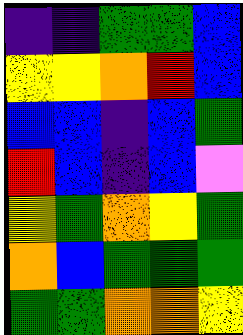[["indigo", "indigo", "green", "green", "blue"], ["yellow", "yellow", "orange", "red", "blue"], ["blue", "blue", "indigo", "blue", "green"], ["red", "blue", "indigo", "blue", "violet"], ["yellow", "green", "orange", "yellow", "green"], ["orange", "blue", "green", "green", "green"], ["green", "green", "orange", "orange", "yellow"]]